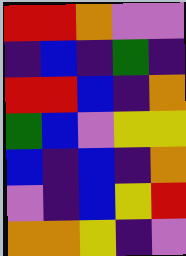[["red", "red", "orange", "violet", "violet"], ["indigo", "blue", "indigo", "green", "indigo"], ["red", "red", "blue", "indigo", "orange"], ["green", "blue", "violet", "yellow", "yellow"], ["blue", "indigo", "blue", "indigo", "orange"], ["violet", "indigo", "blue", "yellow", "red"], ["orange", "orange", "yellow", "indigo", "violet"]]